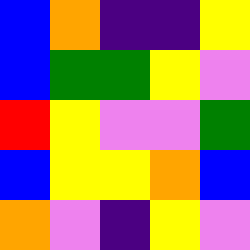[["blue", "orange", "indigo", "indigo", "yellow"], ["blue", "green", "green", "yellow", "violet"], ["red", "yellow", "violet", "violet", "green"], ["blue", "yellow", "yellow", "orange", "blue"], ["orange", "violet", "indigo", "yellow", "violet"]]